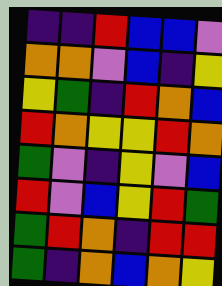[["indigo", "indigo", "red", "blue", "blue", "violet"], ["orange", "orange", "violet", "blue", "indigo", "yellow"], ["yellow", "green", "indigo", "red", "orange", "blue"], ["red", "orange", "yellow", "yellow", "red", "orange"], ["green", "violet", "indigo", "yellow", "violet", "blue"], ["red", "violet", "blue", "yellow", "red", "green"], ["green", "red", "orange", "indigo", "red", "red"], ["green", "indigo", "orange", "blue", "orange", "yellow"]]